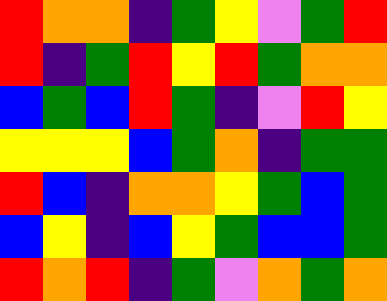[["red", "orange", "orange", "indigo", "green", "yellow", "violet", "green", "red"], ["red", "indigo", "green", "red", "yellow", "red", "green", "orange", "orange"], ["blue", "green", "blue", "red", "green", "indigo", "violet", "red", "yellow"], ["yellow", "yellow", "yellow", "blue", "green", "orange", "indigo", "green", "green"], ["red", "blue", "indigo", "orange", "orange", "yellow", "green", "blue", "green"], ["blue", "yellow", "indigo", "blue", "yellow", "green", "blue", "blue", "green"], ["red", "orange", "red", "indigo", "green", "violet", "orange", "green", "orange"]]